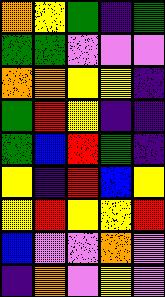[["orange", "yellow", "green", "indigo", "green"], ["green", "green", "violet", "violet", "violet"], ["orange", "orange", "yellow", "yellow", "indigo"], ["green", "red", "yellow", "indigo", "indigo"], ["green", "blue", "red", "green", "indigo"], ["yellow", "indigo", "red", "blue", "yellow"], ["yellow", "red", "yellow", "yellow", "red"], ["blue", "violet", "violet", "orange", "violet"], ["indigo", "orange", "violet", "yellow", "violet"]]